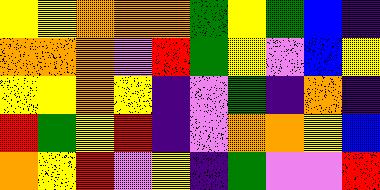[["yellow", "yellow", "orange", "orange", "orange", "green", "yellow", "green", "blue", "indigo"], ["orange", "orange", "orange", "violet", "red", "green", "yellow", "violet", "blue", "yellow"], ["yellow", "yellow", "orange", "yellow", "indigo", "violet", "green", "indigo", "orange", "indigo"], ["red", "green", "yellow", "red", "indigo", "violet", "orange", "orange", "yellow", "blue"], ["orange", "yellow", "red", "violet", "yellow", "indigo", "green", "violet", "violet", "red"]]